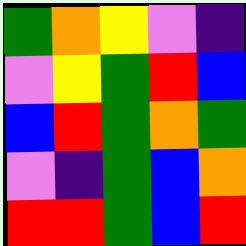[["green", "orange", "yellow", "violet", "indigo"], ["violet", "yellow", "green", "red", "blue"], ["blue", "red", "green", "orange", "green"], ["violet", "indigo", "green", "blue", "orange"], ["red", "red", "green", "blue", "red"]]